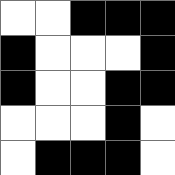[["white", "white", "black", "black", "black"], ["black", "white", "white", "white", "black"], ["black", "white", "white", "black", "black"], ["white", "white", "white", "black", "white"], ["white", "black", "black", "black", "white"]]